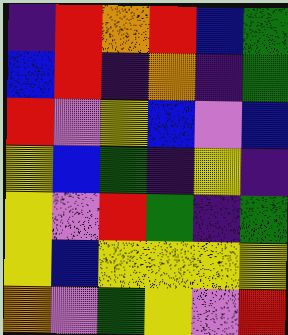[["indigo", "red", "orange", "red", "blue", "green"], ["blue", "red", "indigo", "orange", "indigo", "green"], ["red", "violet", "yellow", "blue", "violet", "blue"], ["yellow", "blue", "green", "indigo", "yellow", "indigo"], ["yellow", "violet", "red", "green", "indigo", "green"], ["yellow", "blue", "yellow", "yellow", "yellow", "yellow"], ["orange", "violet", "green", "yellow", "violet", "red"]]